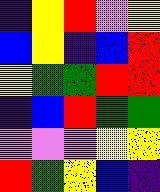[["indigo", "yellow", "red", "violet", "yellow"], ["blue", "yellow", "indigo", "blue", "red"], ["yellow", "green", "green", "red", "red"], ["indigo", "blue", "red", "green", "green"], ["violet", "violet", "violet", "yellow", "yellow"], ["red", "green", "yellow", "blue", "indigo"]]